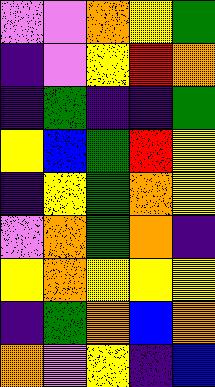[["violet", "violet", "orange", "yellow", "green"], ["indigo", "violet", "yellow", "red", "orange"], ["indigo", "green", "indigo", "indigo", "green"], ["yellow", "blue", "green", "red", "yellow"], ["indigo", "yellow", "green", "orange", "yellow"], ["violet", "orange", "green", "orange", "indigo"], ["yellow", "orange", "yellow", "yellow", "yellow"], ["indigo", "green", "orange", "blue", "orange"], ["orange", "violet", "yellow", "indigo", "blue"]]